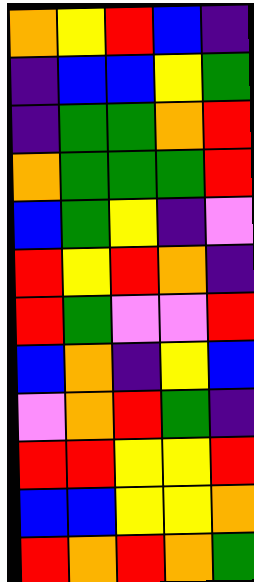[["orange", "yellow", "red", "blue", "indigo"], ["indigo", "blue", "blue", "yellow", "green"], ["indigo", "green", "green", "orange", "red"], ["orange", "green", "green", "green", "red"], ["blue", "green", "yellow", "indigo", "violet"], ["red", "yellow", "red", "orange", "indigo"], ["red", "green", "violet", "violet", "red"], ["blue", "orange", "indigo", "yellow", "blue"], ["violet", "orange", "red", "green", "indigo"], ["red", "red", "yellow", "yellow", "red"], ["blue", "blue", "yellow", "yellow", "orange"], ["red", "orange", "red", "orange", "green"]]